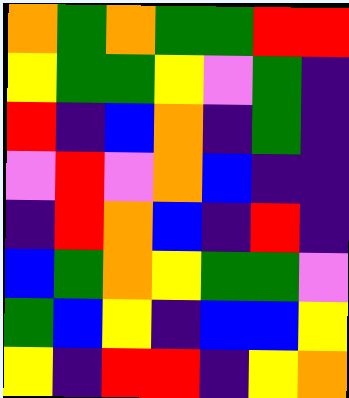[["orange", "green", "orange", "green", "green", "red", "red"], ["yellow", "green", "green", "yellow", "violet", "green", "indigo"], ["red", "indigo", "blue", "orange", "indigo", "green", "indigo"], ["violet", "red", "violet", "orange", "blue", "indigo", "indigo"], ["indigo", "red", "orange", "blue", "indigo", "red", "indigo"], ["blue", "green", "orange", "yellow", "green", "green", "violet"], ["green", "blue", "yellow", "indigo", "blue", "blue", "yellow"], ["yellow", "indigo", "red", "red", "indigo", "yellow", "orange"]]